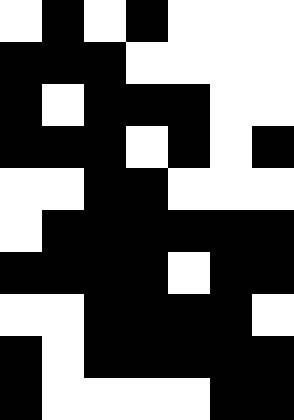[["white", "black", "white", "black", "white", "white", "white"], ["black", "black", "black", "white", "white", "white", "white"], ["black", "white", "black", "black", "black", "white", "white"], ["black", "black", "black", "white", "black", "white", "black"], ["white", "white", "black", "black", "white", "white", "white"], ["white", "black", "black", "black", "black", "black", "black"], ["black", "black", "black", "black", "white", "black", "black"], ["white", "white", "black", "black", "black", "black", "white"], ["black", "white", "black", "black", "black", "black", "black"], ["black", "white", "white", "white", "white", "black", "black"]]